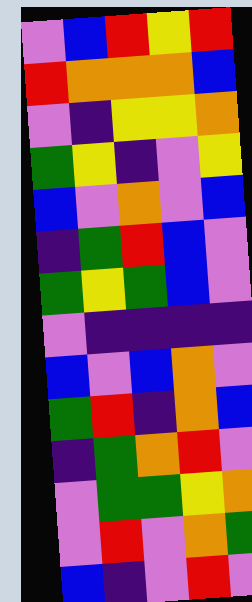[["violet", "blue", "red", "yellow", "red"], ["red", "orange", "orange", "orange", "blue"], ["violet", "indigo", "yellow", "yellow", "orange"], ["green", "yellow", "indigo", "violet", "yellow"], ["blue", "violet", "orange", "violet", "blue"], ["indigo", "green", "red", "blue", "violet"], ["green", "yellow", "green", "blue", "violet"], ["violet", "indigo", "indigo", "indigo", "indigo"], ["blue", "violet", "blue", "orange", "violet"], ["green", "red", "indigo", "orange", "blue"], ["indigo", "green", "orange", "red", "violet"], ["violet", "green", "green", "yellow", "orange"], ["violet", "red", "violet", "orange", "green"], ["blue", "indigo", "violet", "red", "violet"]]